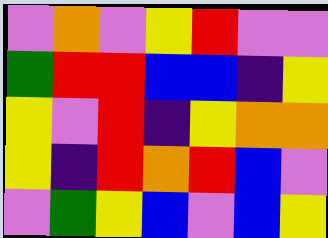[["violet", "orange", "violet", "yellow", "red", "violet", "violet"], ["green", "red", "red", "blue", "blue", "indigo", "yellow"], ["yellow", "violet", "red", "indigo", "yellow", "orange", "orange"], ["yellow", "indigo", "red", "orange", "red", "blue", "violet"], ["violet", "green", "yellow", "blue", "violet", "blue", "yellow"]]